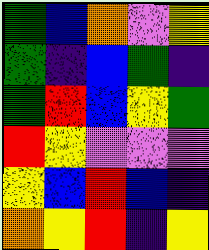[["green", "blue", "orange", "violet", "yellow"], ["green", "indigo", "blue", "green", "indigo"], ["green", "red", "blue", "yellow", "green"], ["red", "yellow", "violet", "violet", "violet"], ["yellow", "blue", "red", "blue", "indigo"], ["orange", "yellow", "red", "indigo", "yellow"]]